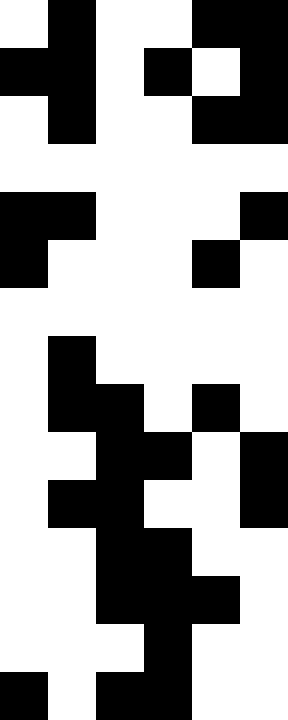[["white", "black", "white", "white", "black", "black"], ["black", "black", "white", "black", "white", "black"], ["white", "black", "white", "white", "black", "black"], ["white", "white", "white", "white", "white", "white"], ["black", "black", "white", "white", "white", "black"], ["black", "white", "white", "white", "black", "white"], ["white", "white", "white", "white", "white", "white"], ["white", "black", "white", "white", "white", "white"], ["white", "black", "black", "white", "black", "white"], ["white", "white", "black", "black", "white", "black"], ["white", "black", "black", "white", "white", "black"], ["white", "white", "black", "black", "white", "white"], ["white", "white", "black", "black", "black", "white"], ["white", "white", "white", "black", "white", "white"], ["black", "white", "black", "black", "white", "white"]]